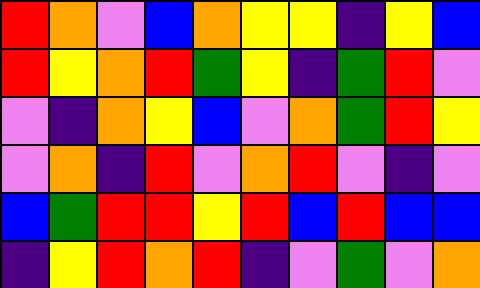[["red", "orange", "violet", "blue", "orange", "yellow", "yellow", "indigo", "yellow", "blue"], ["red", "yellow", "orange", "red", "green", "yellow", "indigo", "green", "red", "violet"], ["violet", "indigo", "orange", "yellow", "blue", "violet", "orange", "green", "red", "yellow"], ["violet", "orange", "indigo", "red", "violet", "orange", "red", "violet", "indigo", "violet"], ["blue", "green", "red", "red", "yellow", "red", "blue", "red", "blue", "blue"], ["indigo", "yellow", "red", "orange", "red", "indigo", "violet", "green", "violet", "orange"]]